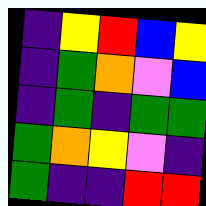[["indigo", "yellow", "red", "blue", "yellow"], ["indigo", "green", "orange", "violet", "blue"], ["indigo", "green", "indigo", "green", "green"], ["green", "orange", "yellow", "violet", "indigo"], ["green", "indigo", "indigo", "red", "red"]]